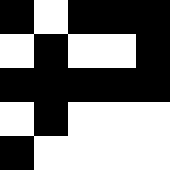[["black", "white", "black", "black", "black"], ["white", "black", "white", "white", "black"], ["black", "black", "black", "black", "black"], ["white", "black", "white", "white", "white"], ["black", "white", "white", "white", "white"]]